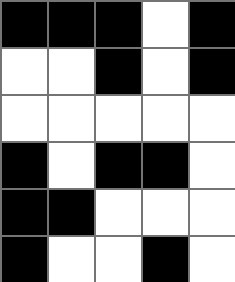[["black", "black", "black", "white", "black"], ["white", "white", "black", "white", "black"], ["white", "white", "white", "white", "white"], ["black", "white", "black", "black", "white"], ["black", "black", "white", "white", "white"], ["black", "white", "white", "black", "white"]]